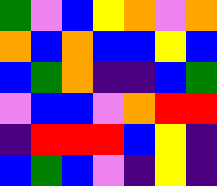[["green", "violet", "blue", "yellow", "orange", "violet", "orange"], ["orange", "blue", "orange", "blue", "blue", "yellow", "blue"], ["blue", "green", "orange", "indigo", "indigo", "blue", "green"], ["violet", "blue", "blue", "violet", "orange", "red", "red"], ["indigo", "red", "red", "red", "blue", "yellow", "indigo"], ["blue", "green", "blue", "violet", "indigo", "yellow", "indigo"]]